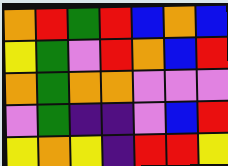[["orange", "red", "green", "red", "blue", "orange", "blue"], ["yellow", "green", "violet", "red", "orange", "blue", "red"], ["orange", "green", "orange", "orange", "violet", "violet", "violet"], ["violet", "green", "indigo", "indigo", "violet", "blue", "red"], ["yellow", "orange", "yellow", "indigo", "red", "red", "yellow"]]